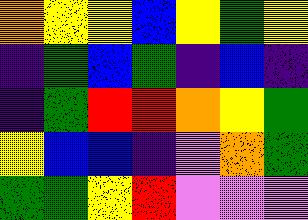[["orange", "yellow", "yellow", "blue", "yellow", "green", "yellow"], ["indigo", "green", "blue", "green", "indigo", "blue", "indigo"], ["indigo", "green", "red", "red", "orange", "yellow", "green"], ["yellow", "blue", "blue", "indigo", "violet", "orange", "green"], ["green", "green", "yellow", "red", "violet", "violet", "violet"]]